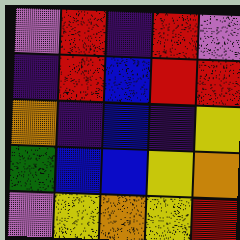[["violet", "red", "indigo", "red", "violet"], ["indigo", "red", "blue", "red", "red"], ["orange", "indigo", "blue", "indigo", "yellow"], ["green", "blue", "blue", "yellow", "orange"], ["violet", "yellow", "orange", "yellow", "red"]]